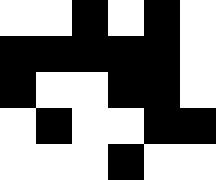[["white", "white", "black", "white", "black", "white"], ["black", "black", "black", "black", "black", "white"], ["black", "white", "white", "black", "black", "white"], ["white", "black", "white", "white", "black", "black"], ["white", "white", "white", "black", "white", "white"]]